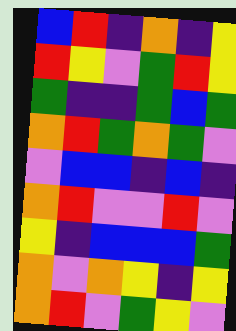[["blue", "red", "indigo", "orange", "indigo", "yellow"], ["red", "yellow", "violet", "green", "red", "yellow"], ["green", "indigo", "indigo", "green", "blue", "green"], ["orange", "red", "green", "orange", "green", "violet"], ["violet", "blue", "blue", "indigo", "blue", "indigo"], ["orange", "red", "violet", "violet", "red", "violet"], ["yellow", "indigo", "blue", "blue", "blue", "green"], ["orange", "violet", "orange", "yellow", "indigo", "yellow"], ["orange", "red", "violet", "green", "yellow", "violet"]]